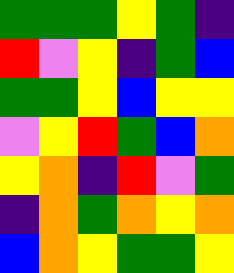[["green", "green", "green", "yellow", "green", "indigo"], ["red", "violet", "yellow", "indigo", "green", "blue"], ["green", "green", "yellow", "blue", "yellow", "yellow"], ["violet", "yellow", "red", "green", "blue", "orange"], ["yellow", "orange", "indigo", "red", "violet", "green"], ["indigo", "orange", "green", "orange", "yellow", "orange"], ["blue", "orange", "yellow", "green", "green", "yellow"]]